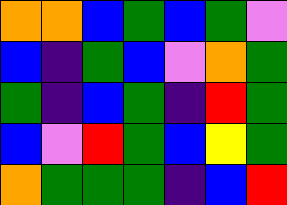[["orange", "orange", "blue", "green", "blue", "green", "violet"], ["blue", "indigo", "green", "blue", "violet", "orange", "green"], ["green", "indigo", "blue", "green", "indigo", "red", "green"], ["blue", "violet", "red", "green", "blue", "yellow", "green"], ["orange", "green", "green", "green", "indigo", "blue", "red"]]